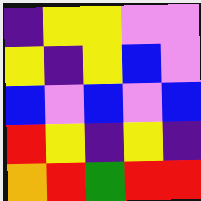[["indigo", "yellow", "yellow", "violet", "violet"], ["yellow", "indigo", "yellow", "blue", "violet"], ["blue", "violet", "blue", "violet", "blue"], ["red", "yellow", "indigo", "yellow", "indigo"], ["orange", "red", "green", "red", "red"]]